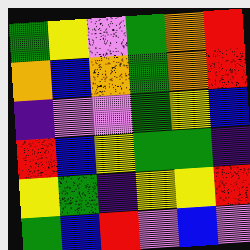[["green", "yellow", "violet", "green", "orange", "red"], ["orange", "blue", "orange", "green", "orange", "red"], ["indigo", "violet", "violet", "green", "yellow", "blue"], ["red", "blue", "yellow", "green", "green", "indigo"], ["yellow", "green", "indigo", "yellow", "yellow", "red"], ["green", "blue", "red", "violet", "blue", "violet"]]